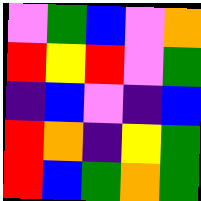[["violet", "green", "blue", "violet", "orange"], ["red", "yellow", "red", "violet", "green"], ["indigo", "blue", "violet", "indigo", "blue"], ["red", "orange", "indigo", "yellow", "green"], ["red", "blue", "green", "orange", "green"]]